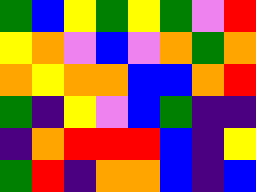[["green", "blue", "yellow", "green", "yellow", "green", "violet", "red"], ["yellow", "orange", "violet", "blue", "violet", "orange", "green", "orange"], ["orange", "yellow", "orange", "orange", "blue", "blue", "orange", "red"], ["green", "indigo", "yellow", "violet", "blue", "green", "indigo", "indigo"], ["indigo", "orange", "red", "red", "red", "blue", "indigo", "yellow"], ["green", "red", "indigo", "orange", "orange", "blue", "indigo", "blue"]]